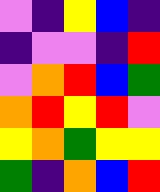[["violet", "indigo", "yellow", "blue", "indigo"], ["indigo", "violet", "violet", "indigo", "red"], ["violet", "orange", "red", "blue", "green"], ["orange", "red", "yellow", "red", "violet"], ["yellow", "orange", "green", "yellow", "yellow"], ["green", "indigo", "orange", "blue", "red"]]